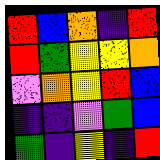[["red", "blue", "orange", "indigo", "red"], ["red", "green", "yellow", "yellow", "orange"], ["violet", "orange", "yellow", "red", "blue"], ["indigo", "indigo", "violet", "green", "blue"], ["green", "indigo", "yellow", "indigo", "red"]]